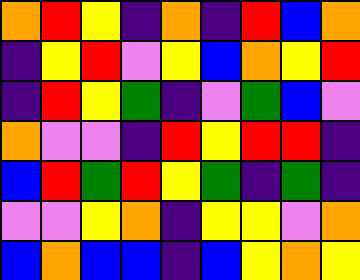[["orange", "red", "yellow", "indigo", "orange", "indigo", "red", "blue", "orange"], ["indigo", "yellow", "red", "violet", "yellow", "blue", "orange", "yellow", "red"], ["indigo", "red", "yellow", "green", "indigo", "violet", "green", "blue", "violet"], ["orange", "violet", "violet", "indigo", "red", "yellow", "red", "red", "indigo"], ["blue", "red", "green", "red", "yellow", "green", "indigo", "green", "indigo"], ["violet", "violet", "yellow", "orange", "indigo", "yellow", "yellow", "violet", "orange"], ["blue", "orange", "blue", "blue", "indigo", "blue", "yellow", "orange", "yellow"]]